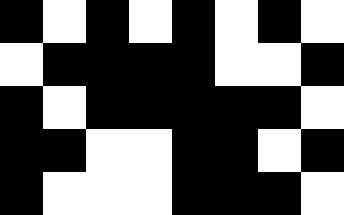[["black", "white", "black", "white", "black", "white", "black", "white"], ["white", "black", "black", "black", "black", "white", "white", "black"], ["black", "white", "black", "black", "black", "black", "black", "white"], ["black", "black", "white", "white", "black", "black", "white", "black"], ["black", "white", "white", "white", "black", "black", "black", "white"]]